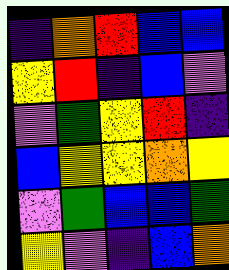[["indigo", "orange", "red", "blue", "blue"], ["yellow", "red", "indigo", "blue", "violet"], ["violet", "green", "yellow", "red", "indigo"], ["blue", "yellow", "yellow", "orange", "yellow"], ["violet", "green", "blue", "blue", "green"], ["yellow", "violet", "indigo", "blue", "orange"]]